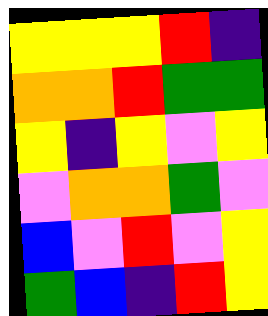[["yellow", "yellow", "yellow", "red", "indigo"], ["orange", "orange", "red", "green", "green"], ["yellow", "indigo", "yellow", "violet", "yellow"], ["violet", "orange", "orange", "green", "violet"], ["blue", "violet", "red", "violet", "yellow"], ["green", "blue", "indigo", "red", "yellow"]]